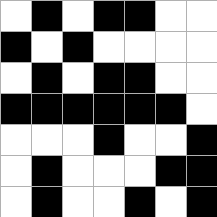[["white", "black", "white", "black", "black", "white", "white"], ["black", "white", "black", "white", "white", "white", "white"], ["white", "black", "white", "black", "black", "white", "white"], ["black", "black", "black", "black", "black", "black", "white"], ["white", "white", "white", "black", "white", "white", "black"], ["white", "black", "white", "white", "white", "black", "black"], ["white", "black", "white", "white", "black", "white", "black"]]